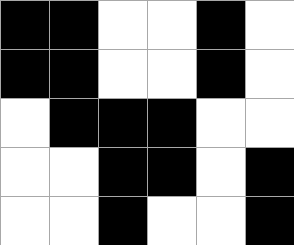[["black", "black", "white", "white", "black", "white"], ["black", "black", "white", "white", "black", "white"], ["white", "black", "black", "black", "white", "white"], ["white", "white", "black", "black", "white", "black"], ["white", "white", "black", "white", "white", "black"]]